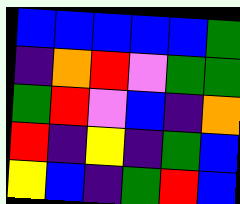[["blue", "blue", "blue", "blue", "blue", "green"], ["indigo", "orange", "red", "violet", "green", "green"], ["green", "red", "violet", "blue", "indigo", "orange"], ["red", "indigo", "yellow", "indigo", "green", "blue"], ["yellow", "blue", "indigo", "green", "red", "blue"]]